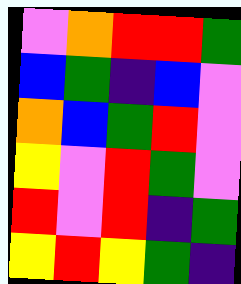[["violet", "orange", "red", "red", "green"], ["blue", "green", "indigo", "blue", "violet"], ["orange", "blue", "green", "red", "violet"], ["yellow", "violet", "red", "green", "violet"], ["red", "violet", "red", "indigo", "green"], ["yellow", "red", "yellow", "green", "indigo"]]